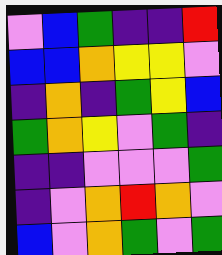[["violet", "blue", "green", "indigo", "indigo", "red"], ["blue", "blue", "orange", "yellow", "yellow", "violet"], ["indigo", "orange", "indigo", "green", "yellow", "blue"], ["green", "orange", "yellow", "violet", "green", "indigo"], ["indigo", "indigo", "violet", "violet", "violet", "green"], ["indigo", "violet", "orange", "red", "orange", "violet"], ["blue", "violet", "orange", "green", "violet", "green"]]